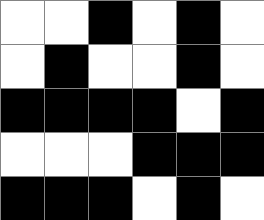[["white", "white", "black", "white", "black", "white"], ["white", "black", "white", "white", "black", "white"], ["black", "black", "black", "black", "white", "black"], ["white", "white", "white", "black", "black", "black"], ["black", "black", "black", "white", "black", "white"]]